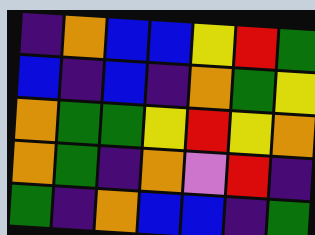[["indigo", "orange", "blue", "blue", "yellow", "red", "green"], ["blue", "indigo", "blue", "indigo", "orange", "green", "yellow"], ["orange", "green", "green", "yellow", "red", "yellow", "orange"], ["orange", "green", "indigo", "orange", "violet", "red", "indigo"], ["green", "indigo", "orange", "blue", "blue", "indigo", "green"]]